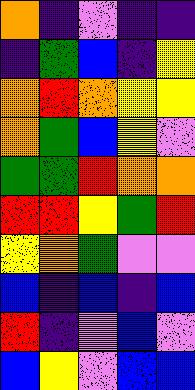[["orange", "indigo", "violet", "indigo", "indigo"], ["indigo", "green", "blue", "indigo", "yellow"], ["orange", "red", "orange", "yellow", "yellow"], ["orange", "green", "blue", "yellow", "violet"], ["green", "green", "red", "orange", "orange"], ["red", "red", "yellow", "green", "red"], ["yellow", "orange", "green", "violet", "violet"], ["blue", "indigo", "blue", "indigo", "blue"], ["red", "indigo", "violet", "blue", "violet"], ["blue", "yellow", "violet", "blue", "blue"]]